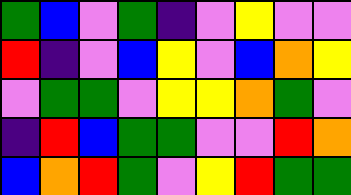[["green", "blue", "violet", "green", "indigo", "violet", "yellow", "violet", "violet"], ["red", "indigo", "violet", "blue", "yellow", "violet", "blue", "orange", "yellow"], ["violet", "green", "green", "violet", "yellow", "yellow", "orange", "green", "violet"], ["indigo", "red", "blue", "green", "green", "violet", "violet", "red", "orange"], ["blue", "orange", "red", "green", "violet", "yellow", "red", "green", "green"]]